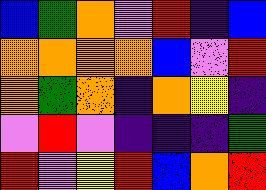[["blue", "green", "orange", "violet", "red", "indigo", "blue"], ["orange", "orange", "orange", "orange", "blue", "violet", "red"], ["orange", "green", "orange", "indigo", "orange", "yellow", "indigo"], ["violet", "red", "violet", "indigo", "indigo", "indigo", "green"], ["red", "violet", "yellow", "red", "blue", "orange", "red"]]